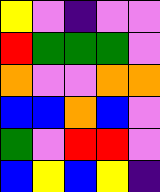[["yellow", "violet", "indigo", "violet", "violet"], ["red", "green", "green", "green", "violet"], ["orange", "violet", "violet", "orange", "orange"], ["blue", "blue", "orange", "blue", "violet"], ["green", "violet", "red", "red", "violet"], ["blue", "yellow", "blue", "yellow", "indigo"]]